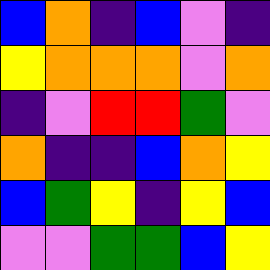[["blue", "orange", "indigo", "blue", "violet", "indigo"], ["yellow", "orange", "orange", "orange", "violet", "orange"], ["indigo", "violet", "red", "red", "green", "violet"], ["orange", "indigo", "indigo", "blue", "orange", "yellow"], ["blue", "green", "yellow", "indigo", "yellow", "blue"], ["violet", "violet", "green", "green", "blue", "yellow"]]